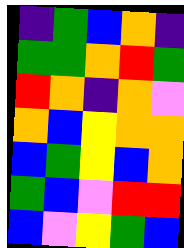[["indigo", "green", "blue", "orange", "indigo"], ["green", "green", "orange", "red", "green"], ["red", "orange", "indigo", "orange", "violet"], ["orange", "blue", "yellow", "orange", "orange"], ["blue", "green", "yellow", "blue", "orange"], ["green", "blue", "violet", "red", "red"], ["blue", "violet", "yellow", "green", "blue"]]